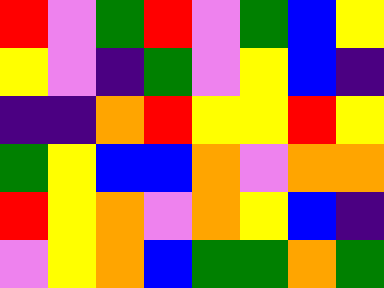[["red", "violet", "green", "red", "violet", "green", "blue", "yellow"], ["yellow", "violet", "indigo", "green", "violet", "yellow", "blue", "indigo"], ["indigo", "indigo", "orange", "red", "yellow", "yellow", "red", "yellow"], ["green", "yellow", "blue", "blue", "orange", "violet", "orange", "orange"], ["red", "yellow", "orange", "violet", "orange", "yellow", "blue", "indigo"], ["violet", "yellow", "orange", "blue", "green", "green", "orange", "green"]]